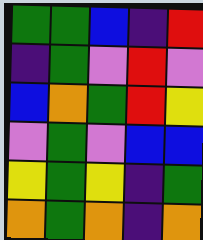[["green", "green", "blue", "indigo", "red"], ["indigo", "green", "violet", "red", "violet"], ["blue", "orange", "green", "red", "yellow"], ["violet", "green", "violet", "blue", "blue"], ["yellow", "green", "yellow", "indigo", "green"], ["orange", "green", "orange", "indigo", "orange"]]